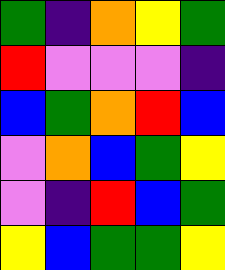[["green", "indigo", "orange", "yellow", "green"], ["red", "violet", "violet", "violet", "indigo"], ["blue", "green", "orange", "red", "blue"], ["violet", "orange", "blue", "green", "yellow"], ["violet", "indigo", "red", "blue", "green"], ["yellow", "blue", "green", "green", "yellow"]]